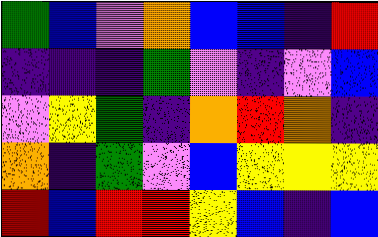[["green", "blue", "violet", "orange", "blue", "blue", "indigo", "red"], ["indigo", "indigo", "indigo", "green", "violet", "indigo", "violet", "blue"], ["violet", "yellow", "green", "indigo", "orange", "red", "orange", "indigo"], ["orange", "indigo", "green", "violet", "blue", "yellow", "yellow", "yellow"], ["red", "blue", "red", "red", "yellow", "blue", "indigo", "blue"]]